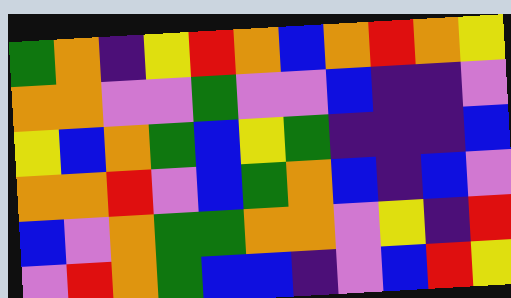[["green", "orange", "indigo", "yellow", "red", "orange", "blue", "orange", "red", "orange", "yellow"], ["orange", "orange", "violet", "violet", "green", "violet", "violet", "blue", "indigo", "indigo", "violet"], ["yellow", "blue", "orange", "green", "blue", "yellow", "green", "indigo", "indigo", "indigo", "blue"], ["orange", "orange", "red", "violet", "blue", "green", "orange", "blue", "indigo", "blue", "violet"], ["blue", "violet", "orange", "green", "green", "orange", "orange", "violet", "yellow", "indigo", "red"], ["violet", "red", "orange", "green", "blue", "blue", "indigo", "violet", "blue", "red", "yellow"]]